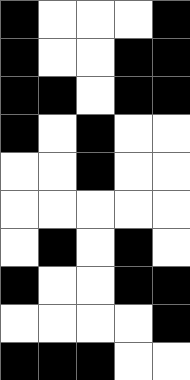[["black", "white", "white", "white", "black"], ["black", "white", "white", "black", "black"], ["black", "black", "white", "black", "black"], ["black", "white", "black", "white", "white"], ["white", "white", "black", "white", "white"], ["white", "white", "white", "white", "white"], ["white", "black", "white", "black", "white"], ["black", "white", "white", "black", "black"], ["white", "white", "white", "white", "black"], ["black", "black", "black", "white", "white"]]